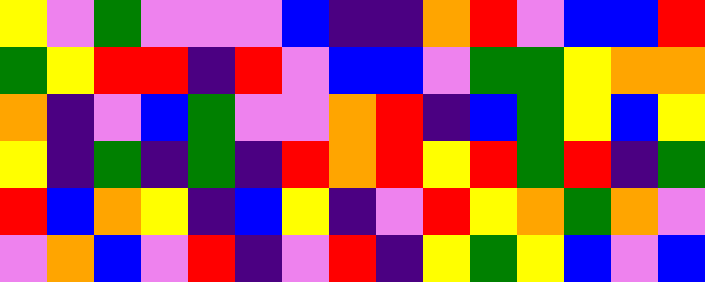[["yellow", "violet", "green", "violet", "violet", "violet", "blue", "indigo", "indigo", "orange", "red", "violet", "blue", "blue", "red"], ["green", "yellow", "red", "red", "indigo", "red", "violet", "blue", "blue", "violet", "green", "green", "yellow", "orange", "orange"], ["orange", "indigo", "violet", "blue", "green", "violet", "violet", "orange", "red", "indigo", "blue", "green", "yellow", "blue", "yellow"], ["yellow", "indigo", "green", "indigo", "green", "indigo", "red", "orange", "red", "yellow", "red", "green", "red", "indigo", "green"], ["red", "blue", "orange", "yellow", "indigo", "blue", "yellow", "indigo", "violet", "red", "yellow", "orange", "green", "orange", "violet"], ["violet", "orange", "blue", "violet", "red", "indigo", "violet", "red", "indigo", "yellow", "green", "yellow", "blue", "violet", "blue"]]